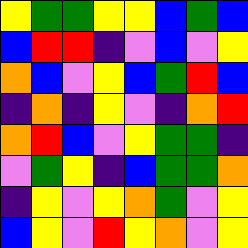[["yellow", "green", "green", "yellow", "yellow", "blue", "green", "blue"], ["blue", "red", "red", "indigo", "violet", "blue", "violet", "yellow"], ["orange", "blue", "violet", "yellow", "blue", "green", "red", "blue"], ["indigo", "orange", "indigo", "yellow", "violet", "indigo", "orange", "red"], ["orange", "red", "blue", "violet", "yellow", "green", "green", "indigo"], ["violet", "green", "yellow", "indigo", "blue", "green", "green", "orange"], ["indigo", "yellow", "violet", "yellow", "orange", "green", "violet", "yellow"], ["blue", "yellow", "violet", "red", "yellow", "orange", "violet", "yellow"]]